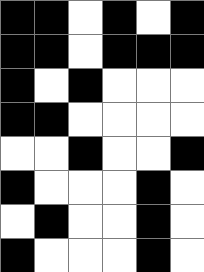[["black", "black", "white", "black", "white", "black"], ["black", "black", "white", "black", "black", "black"], ["black", "white", "black", "white", "white", "white"], ["black", "black", "white", "white", "white", "white"], ["white", "white", "black", "white", "white", "black"], ["black", "white", "white", "white", "black", "white"], ["white", "black", "white", "white", "black", "white"], ["black", "white", "white", "white", "black", "white"]]